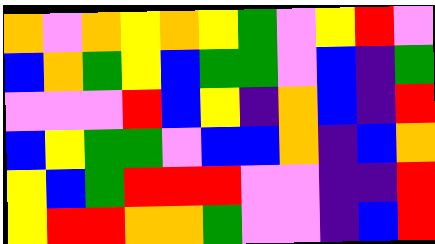[["orange", "violet", "orange", "yellow", "orange", "yellow", "green", "violet", "yellow", "red", "violet"], ["blue", "orange", "green", "yellow", "blue", "green", "green", "violet", "blue", "indigo", "green"], ["violet", "violet", "violet", "red", "blue", "yellow", "indigo", "orange", "blue", "indigo", "red"], ["blue", "yellow", "green", "green", "violet", "blue", "blue", "orange", "indigo", "blue", "orange"], ["yellow", "blue", "green", "red", "red", "red", "violet", "violet", "indigo", "indigo", "red"], ["yellow", "red", "red", "orange", "orange", "green", "violet", "violet", "indigo", "blue", "red"]]